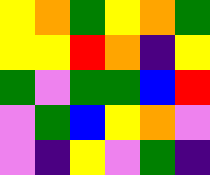[["yellow", "orange", "green", "yellow", "orange", "green"], ["yellow", "yellow", "red", "orange", "indigo", "yellow"], ["green", "violet", "green", "green", "blue", "red"], ["violet", "green", "blue", "yellow", "orange", "violet"], ["violet", "indigo", "yellow", "violet", "green", "indigo"]]